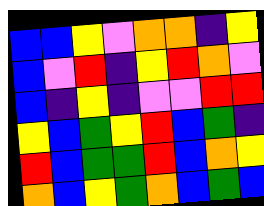[["blue", "blue", "yellow", "violet", "orange", "orange", "indigo", "yellow"], ["blue", "violet", "red", "indigo", "yellow", "red", "orange", "violet"], ["blue", "indigo", "yellow", "indigo", "violet", "violet", "red", "red"], ["yellow", "blue", "green", "yellow", "red", "blue", "green", "indigo"], ["red", "blue", "green", "green", "red", "blue", "orange", "yellow"], ["orange", "blue", "yellow", "green", "orange", "blue", "green", "blue"]]